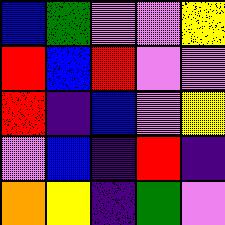[["blue", "green", "violet", "violet", "yellow"], ["red", "blue", "red", "violet", "violet"], ["red", "indigo", "blue", "violet", "yellow"], ["violet", "blue", "indigo", "red", "indigo"], ["orange", "yellow", "indigo", "green", "violet"]]